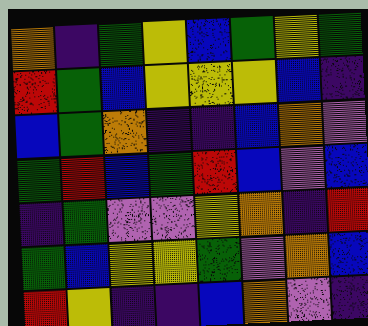[["orange", "indigo", "green", "yellow", "blue", "green", "yellow", "green"], ["red", "green", "blue", "yellow", "yellow", "yellow", "blue", "indigo"], ["blue", "green", "orange", "indigo", "indigo", "blue", "orange", "violet"], ["green", "red", "blue", "green", "red", "blue", "violet", "blue"], ["indigo", "green", "violet", "violet", "yellow", "orange", "indigo", "red"], ["green", "blue", "yellow", "yellow", "green", "violet", "orange", "blue"], ["red", "yellow", "indigo", "indigo", "blue", "orange", "violet", "indigo"]]